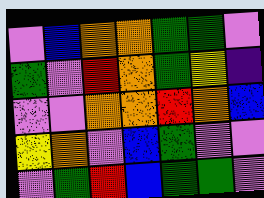[["violet", "blue", "orange", "orange", "green", "green", "violet"], ["green", "violet", "red", "orange", "green", "yellow", "indigo"], ["violet", "violet", "orange", "orange", "red", "orange", "blue"], ["yellow", "orange", "violet", "blue", "green", "violet", "violet"], ["violet", "green", "red", "blue", "green", "green", "violet"]]